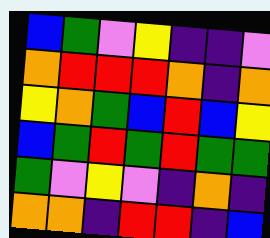[["blue", "green", "violet", "yellow", "indigo", "indigo", "violet"], ["orange", "red", "red", "red", "orange", "indigo", "orange"], ["yellow", "orange", "green", "blue", "red", "blue", "yellow"], ["blue", "green", "red", "green", "red", "green", "green"], ["green", "violet", "yellow", "violet", "indigo", "orange", "indigo"], ["orange", "orange", "indigo", "red", "red", "indigo", "blue"]]